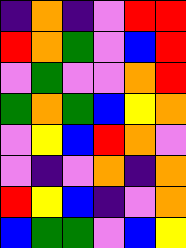[["indigo", "orange", "indigo", "violet", "red", "red"], ["red", "orange", "green", "violet", "blue", "red"], ["violet", "green", "violet", "violet", "orange", "red"], ["green", "orange", "green", "blue", "yellow", "orange"], ["violet", "yellow", "blue", "red", "orange", "violet"], ["violet", "indigo", "violet", "orange", "indigo", "orange"], ["red", "yellow", "blue", "indigo", "violet", "orange"], ["blue", "green", "green", "violet", "blue", "yellow"]]